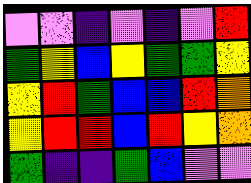[["violet", "violet", "indigo", "violet", "indigo", "violet", "red"], ["green", "yellow", "blue", "yellow", "green", "green", "yellow"], ["yellow", "red", "green", "blue", "blue", "red", "orange"], ["yellow", "red", "red", "blue", "red", "yellow", "orange"], ["green", "indigo", "indigo", "green", "blue", "violet", "violet"]]